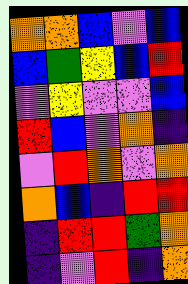[["orange", "orange", "blue", "violet", "blue"], ["blue", "green", "yellow", "blue", "red"], ["violet", "yellow", "violet", "violet", "blue"], ["red", "blue", "violet", "orange", "indigo"], ["violet", "red", "orange", "violet", "orange"], ["orange", "blue", "indigo", "red", "red"], ["indigo", "red", "red", "green", "orange"], ["indigo", "violet", "red", "indigo", "orange"]]